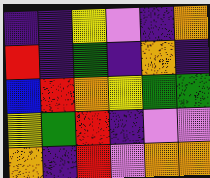[["indigo", "indigo", "yellow", "violet", "indigo", "orange"], ["red", "indigo", "green", "indigo", "orange", "indigo"], ["blue", "red", "orange", "yellow", "green", "green"], ["yellow", "green", "red", "indigo", "violet", "violet"], ["orange", "indigo", "red", "violet", "orange", "orange"]]